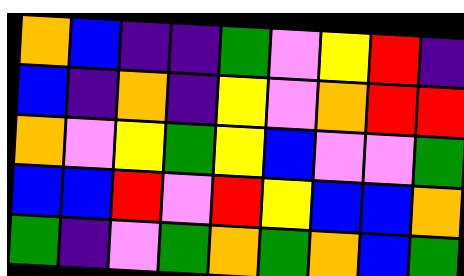[["orange", "blue", "indigo", "indigo", "green", "violet", "yellow", "red", "indigo"], ["blue", "indigo", "orange", "indigo", "yellow", "violet", "orange", "red", "red"], ["orange", "violet", "yellow", "green", "yellow", "blue", "violet", "violet", "green"], ["blue", "blue", "red", "violet", "red", "yellow", "blue", "blue", "orange"], ["green", "indigo", "violet", "green", "orange", "green", "orange", "blue", "green"]]